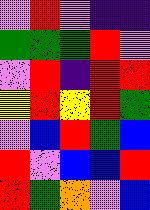[["violet", "red", "violet", "indigo", "indigo"], ["green", "green", "green", "red", "violet"], ["violet", "red", "indigo", "red", "red"], ["yellow", "red", "yellow", "red", "green"], ["violet", "blue", "red", "green", "blue"], ["red", "violet", "blue", "blue", "red"], ["red", "green", "orange", "violet", "blue"]]